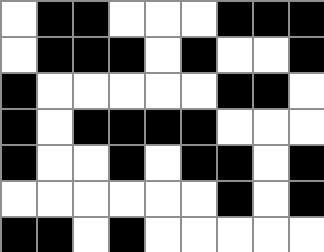[["white", "black", "black", "white", "white", "white", "black", "black", "black"], ["white", "black", "black", "black", "white", "black", "white", "white", "black"], ["black", "white", "white", "white", "white", "white", "black", "black", "white"], ["black", "white", "black", "black", "black", "black", "white", "white", "white"], ["black", "white", "white", "black", "white", "black", "black", "white", "black"], ["white", "white", "white", "white", "white", "white", "black", "white", "black"], ["black", "black", "white", "black", "white", "white", "white", "white", "white"]]